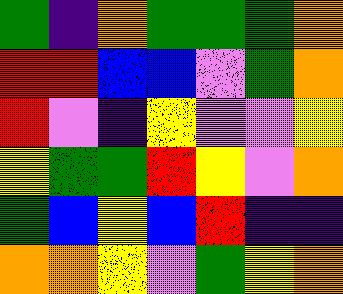[["green", "indigo", "orange", "green", "green", "green", "orange"], ["red", "red", "blue", "blue", "violet", "green", "orange"], ["red", "violet", "indigo", "yellow", "violet", "violet", "yellow"], ["yellow", "green", "green", "red", "yellow", "violet", "orange"], ["green", "blue", "yellow", "blue", "red", "indigo", "indigo"], ["orange", "orange", "yellow", "violet", "green", "yellow", "orange"]]